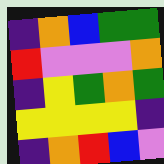[["indigo", "orange", "blue", "green", "green"], ["red", "violet", "violet", "violet", "orange"], ["indigo", "yellow", "green", "orange", "green"], ["yellow", "yellow", "yellow", "yellow", "indigo"], ["indigo", "orange", "red", "blue", "violet"]]